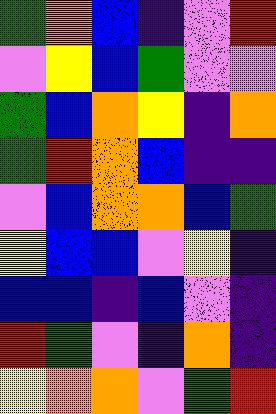[["green", "orange", "blue", "indigo", "violet", "red"], ["violet", "yellow", "blue", "green", "violet", "violet"], ["green", "blue", "orange", "yellow", "indigo", "orange"], ["green", "red", "orange", "blue", "indigo", "indigo"], ["violet", "blue", "orange", "orange", "blue", "green"], ["yellow", "blue", "blue", "violet", "yellow", "indigo"], ["blue", "blue", "indigo", "blue", "violet", "indigo"], ["red", "green", "violet", "indigo", "orange", "indigo"], ["yellow", "orange", "orange", "violet", "green", "red"]]